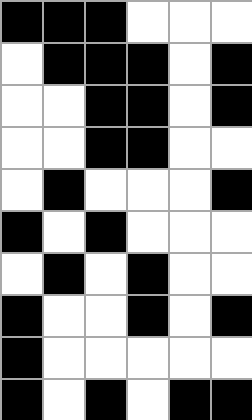[["black", "black", "black", "white", "white", "white"], ["white", "black", "black", "black", "white", "black"], ["white", "white", "black", "black", "white", "black"], ["white", "white", "black", "black", "white", "white"], ["white", "black", "white", "white", "white", "black"], ["black", "white", "black", "white", "white", "white"], ["white", "black", "white", "black", "white", "white"], ["black", "white", "white", "black", "white", "black"], ["black", "white", "white", "white", "white", "white"], ["black", "white", "black", "white", "black", "black"]]